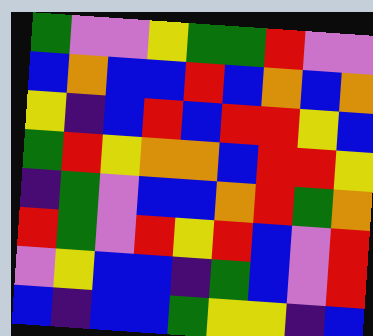[["green", "violet", "violet", "yellow", "green", "green", "red", "violet", "violet"], ["blue", "orange", "blue", "blue", "red", "blue", "orange", "blue", "orange"], ["yellow", "indigo", "blue", "red", "blue", "red", "red", "yellow", "blue"], ["green", "red", "yellow", "orange", "orange", "blue", "red", "red", "yellow"], ["indigo", "green", "violet", "blue", "blue", "orange", "red", "green", "orange"], ["red", "green", "violet", "red", "yellow", "red", "blue", "violet", "red"], ["violet", "yellow", "blue", "blue", "indigo", "green", "blue", "violet", "red"], ["blue", "indigo", "blue", "blue", "green", "yellow", "yellow", "indigo", "blue"]]